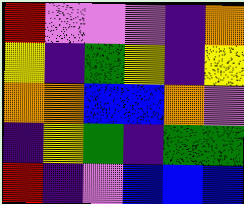[["red", "violet", "violet", "violet", "indigo", "orange"], ["yellow", "indigo", "green", "yellow", "indigo", "yellow"], ["orange", "orange", "blue", "blue", "orange", "violet"], ["indigo", "yellow", "green", "indigo", "green", "green"], ["red", "indigo", "violet", "blue", "blue", "blue"]]